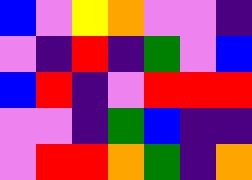[["blue", "violet", "yellow", "orange", "violet", "violet", "indigo"], ["violet", "indigo", "red", "indigo", "green", "violet", "blue"], ["blue", "red", "indigo", "violet", "red", "red", "red"], ["violet", "violet", "indigo", "green", "blue", "indigo", "indigo"], ["violet", "red", "red", "orange", "green", "indigo", "orange"]]